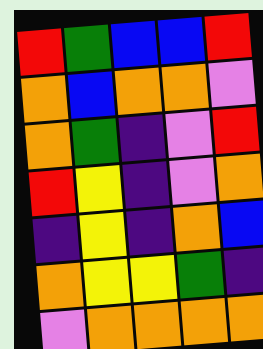[["red", "green", "blue", "blue", "red"], ["orange", "blue", "orange", "orange", "violet"], ["orange", "green", "indigo", "violet", "red"], ["red", "yellow", "indigo", "violet", "orange"], ["indigo", "yellow", "indigo", "orange", "blue"], ["orange", "yellow", "yellow", "green", "indigo"], ["violet", "orange", "orange", "orange", "orange"]]